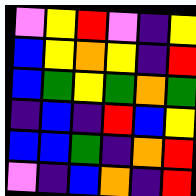[["violet", "yellow", "red", "violet", "indigo", "yellow"], ["blue", "yellow", "orange", "yellow", "indigo", "red"], ["blue", "green", "yellow", "green", "orange", "green"], ["indigo", "blue", "indigo", "red", "blue", "yellow"], ["blue", "blue", "green", "indigo", "orange", "red"], ["violet", "indigo", "blue", "orange", "indigo", "red"]]